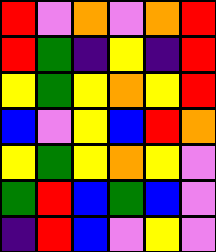[["red", "violet", "orange", "violet", "orange", "red"], ["red", "green", "indigo", "yellow", "indigo", "red"], ["yellow", "green", "yellow", "orange", "yellow", "red"], ["blue", "violet", "yellow", "blue", "red", "orange"], ["yellow", "green", "yellow", "orange", "yellow", "violet"], ["green", "red", "blue", "green", "blue", "violet"], ["indigo", "red", "blue", "violet", "yellow", "violet"]]